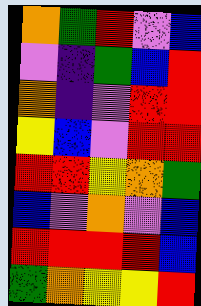[["orange", "green", "red", "violet", "blue"], ["violet", "indigo", "green", "blue", "red"], ["orange", "indigo", "violet", "red", "red"], ["yellow", "blue", "violet", "red", "red"], ["red", "red", "yellow", "orange", "green"], ["blue", "violet", "orange", "violet", "blue"], ["red", "red", "red", "red", "blue"], ["green", "orange", "yellow", "yellow", "red"]]